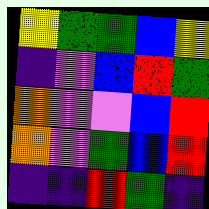[["yellow", "green", "green", "blue", "yellow"], ["indigo", "violet", "blue", "red", "green"], ["orange", "violet", "violet", "blue", "red"], ["orange", "violet", "green", "blue", "red"], ["indigo", "indigo", "red", "green", "indigo"]]